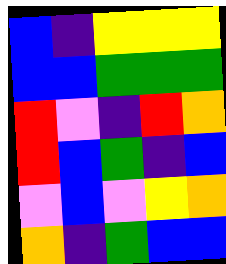[["blue", "indigo", "yellow", "yellow", "yellow"], ["blue", "blue", "green", "green", "green"], ["red", "violet", "indigo", "red", "orange"], ["red", "blue", "green", "indigo", "blue"], ["violet", "blue", "violet", "yellow", "orange"], ["orange", "indigo", "green", "blue", "blue"]]